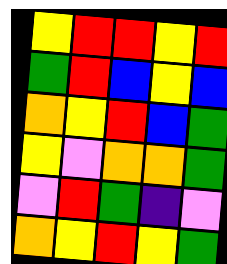[["yellow", "red", "red", "yellow", "red"], ["green", "red", "blue", "yellow", "blue"], ["orange", "yellow", "red", "blue", "green"], ["yellow", "violet", "orange", "orange", "green"], ["violet", "red", "green", "indigo", "violet"], ["orange", "yellow", "red", "yellow", "green"]]